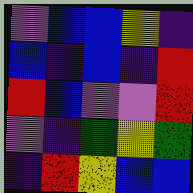[["violet", "blue", "blue", "yellow", "indigo"], ["blue", "indigo", "blue", "indigo", "red"], ["red", "blue", "violet", "violet", "red"], ["violet", "indigo", "green", "yellow", "green"], ["indigo", "red", "yellow", "blue", "blue"]]